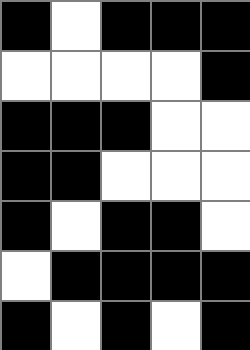[["black", "white", "black", "black", "black"], ["white", "white", "white", "white", "black"], ["black", "black", "black", "white", "white"], ["black", "black", "white", "white", "white"], ["black", "white", "black", "black", "white"], ["white", "black", "black", "black", "black"], ["black", "white", "black", "white", "black"]]